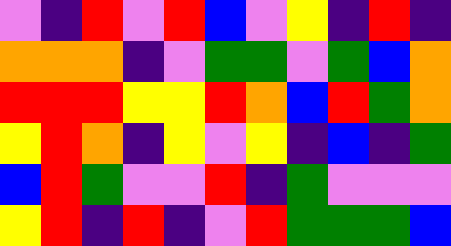[["violet", "indigo", "red", "violet", "red", "blue", "violet", "yellow", "indigo", "red", "indigo"], ["orange", "orange", "orange", "indigo", "violet", "green", "green", "violet", "green", "blue", "orange"], ["red", "red", "red", "yellow", "yellow", "red", "orange", "blue", "red", "green", "orange"], ["yellow", "red", "orange", "indigo", "yellow", "violet", "yellow", "indigo", "blue", "indigo", "green"], ["blue", "red", "green", "violet", "violet", "red", "indigo", "green", "violet", "violet", "violet"], ["yellow", "red", "indigo", "red", "indigo", "violet", "red", "green", "green", "green", "blue"]]